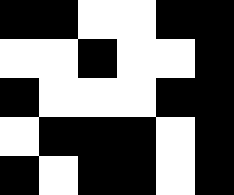[["black", "black", "white", "white", "black", "black"], ["white", "white", "black", "white", "white", "black"], ["black", "white", "white", "white", "black", "black"], ["white", "black", "black", "black", "white", "black"], ["black", "white", "black", "black", "white", "black"]]